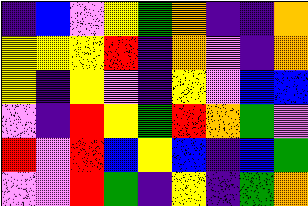[["indigo", "blue", "violet", "yellow", "green", "orange", "indigo", "indigo", "orange"], ["yellow", "yellow", "yellow", "red", "indigo", "orange", "violet", "indigo", "orange"], ["yellow", "indigo", "yellow", "violet", "indigo", "yellow", "violet", "blue", "blue"], ["violet", "indigo", "red", "yellow", "green", "red", "orange", "green", "violet"], ["red", "violet", "red", "blue", "yellow", "blue", "indigo", "blue", "green"], ["violet", "violet", "red", "green", "indigo", "yellow", "indigo", "green", "orange"]]